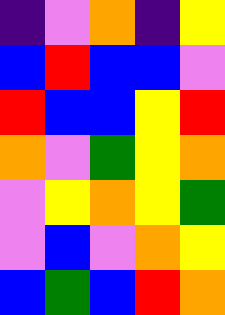[["indigo", "violet", "orange", "indigo", "yellow"], ["blue", "red", "blue", "blue", "violet"], ["red", "blue", "blue", "yellow", "red"], ["orange", "violet", "green", "yellow", "orange"], ["violet", "yellow", "orange", "yellow", "green"], ["violet", "blue", "violet", "orange", "yellow"], ["blue", "green", "blue", "red", "orange"]]